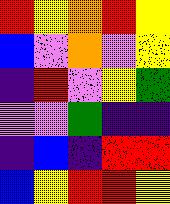[["red", "yellow", "orange", "red", "yellow"], ["blue", "violet", "orange", "violet", "yellow"], ["indigo", "red", "violet", "yellow", "green"], ["violet", "violet", "green", "indigo", "indigo"], ["indigo", "blue", "indigo", "red", "red"], ["blue", "yellow", "red", "red", "yellow"]]